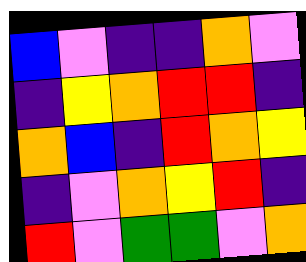[["blue", "violet", "indigo", "indigo", "orange", "violet"], ["indigo", "yellow", "orange", "red", "red", "indigo"], ["orange", "blue", "indigo", "red", "orange", "yellow"], ["indigo", "violet", "orange", "yellow", "red", "indigo"], ["red", "violet", "green", "green", "violet", "orange"]]